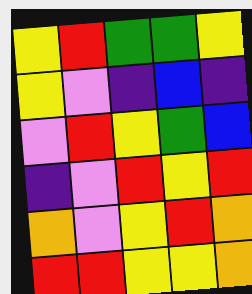[["yellow", "red", "green", "green", "yellow"], ["yellow", "violet", "indigo", "blue", "indigo"], ["violet", "red", "yellow", "green", "blue"], ["indigo", "violet", "red", "yellow", "red"], ["orange", "violet", "yellow", "red", "orange"], ["red", "red", "yellow", "yellow", "orange"]]